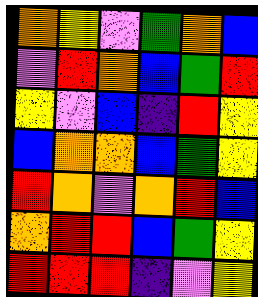[["orange", "yellow", "violet", "green", "orange", "blue"], ["violet", "red", "orange", "blue", "green", "red"], ["yellow", "violet", "blue", "indigo", "red", "yellow"], ["blue", "orange", "orange", "blue", "green", "yellow"], ["red", "orange", "violet", "orange", "red", "blue"], ["orange", "red", "red", "blue", "green", "yellow"], ["red", "red", "red", "indigo", "violet", "yellow"]]